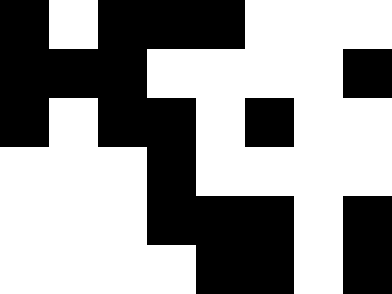[["black", "white", "black", "black", "black", "white", "white", "white"], ["black", "black", "black", "white", "white", "white", "white", "black"], ["black", "white", "black", "black", "white", "black", "white", "white"], ["white", "white", "white", "black", "white", "white", "white", "white"], ["white", "white", "white", "black", "black", "black", "white", "black"], ["white", "white", "white", "white", "black", "black", "white", "black"]]